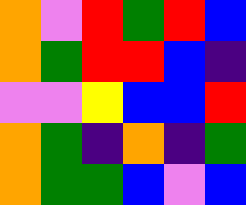[["orange", "violet", "red", "green", "red", "blue"], ["orange", "green", "red", "red", "blue", "indigo"], ["violet", "violet", "yellow", "blue", "blue", "red"], ["orange", "green", "indigo", "orange", "indigo", "green"], ["orange", "green", "green", "blue", "violet", "blue"]]